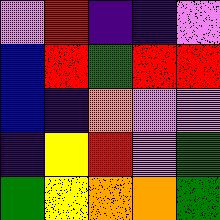[["violet", "red", "indigo", "indigo", "violet"], ["blue", "red", "green", "red", "red"], ["blue", "indigo", "orange", "violet", "violet"], ["indigo", "yellow", "red", "violet", "green"], ["green", "yellow", "orange", "orange", "green"]]